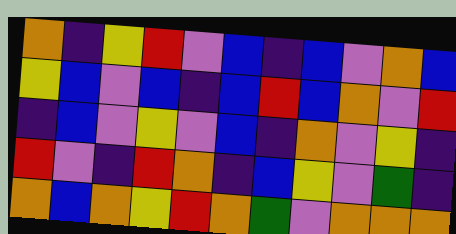[["orange", "indigo", "yellow", "red", "violet", "blue", "indigo", "blue", "violet", "orange", "blue"], ["yellow", "blue", "violet", "blue", "indigo", "blue", "red", "blue", "orange", "violet", "red"], ["indigo", "blue", "violet", "yellow", "violet", "blue", "indigo", "orange", "violet", "yellow", "indigo"], ["red", "violet", "indigo", "red", "orange", "indigo", "blue", "yellow", "violet", "green", "indigo"], ["orange", "blue", "orange", "yellow", "red", "orange", "green", "violet", "orange", "orange", "orange"]]